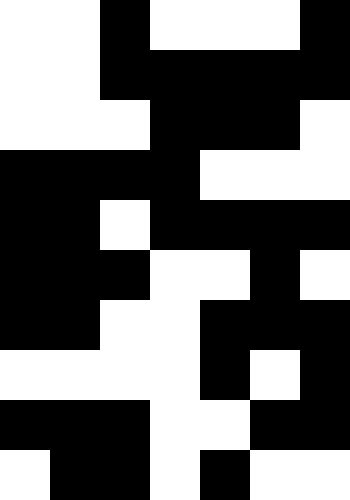[["white", "white", "black", "white", "white", "white", "black"], ["white", "white", "black", "black", "black", "black", "black"], ["white", "white", "white", "black", "black", "black", "white"], ["black", "black", "black", "black", "white", "white", "white"], ["black", "black", "white", "black", "black", "black", "black"], ["black", "black", "black", "white", "white", "black", "white"], ["black", "black", "white", "white", "black", "black", "black"], ["white", "white", "white", "white", "black", "white", "black"], ["black", "black", "black", "white", "white", "black", "black"], ["white", "black", "black", "white", "black", "white", "white"]]